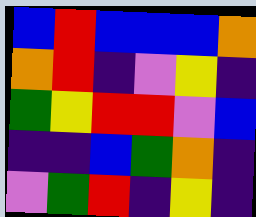[["blue", "red", "blue", "blue", "blue", "orange"], ["orange", "red", "indigo", "violet", "yellow", "indigo"], ["green", "yellow", "red", "red", "violet", "blue"], ["indigo", "indigo", "blue", "green", "orange", "indigo"], ["violet", "green", "red", "indigo", "yellow", "indigo"]]